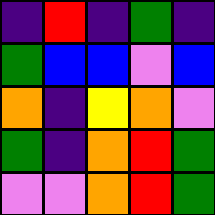[["indigo", "red", "indigo", "green", "indigo"], ["green", "blue", "blue", "violet", "blue"], ["orange", "indigo", "yellow", "orange", "violet"], ["green", "indigo", "orange", "red", "green"], ["violet", "violet", "orange", "red", "green"]]